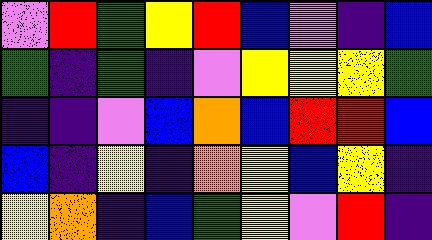[["violet", "red", "green", "yellow", "red", "blue", "violet", "indigo", "blue"], ["green", "indigo", "green", "indigo", "violet", "yellow", "yellow", "yellow", "green"], ["indigo", "indigo", "violet", "blue", "orange", "blue", "red", "red", "blue"], ["blue", "indigo", "yellow", "indigo", "orange", "yellow", "blue", "yellow", "indigo"], ["yellow", "orange", "indigo", "blue", "green", "yellow", "violet", "red", "indigo"]]